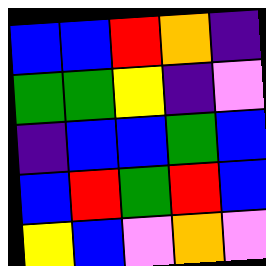[["blue", "blue", "red", "orange", "indigo"], ["green", "green", "yellow", "indigo", "violet"], ["indigo", "blue", "blue", "green", "blue"], ["blue", "red", "green", "red", "blue"], ["yellow", "blue", "violet", "orange", "violet"]]